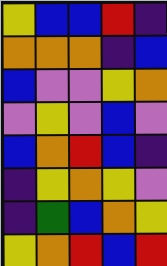[["yellow", "blue", "blue", "red", "indigo"], ["orange", "orange", "orange", "indigo", "blue"], ["blue", "violet", "violet", "yellow", "orange"], ["violet", "yellow", "violet", "blue", "violet"], ["blue", "orange", "red", "blue", "indigo"], ["indigo", "yellow", "orange", "yellow", "violet"], ["indigo", "green", "blue", "orange", "yellow"], ["yellow", "orange", "red", "blue", "red"]]